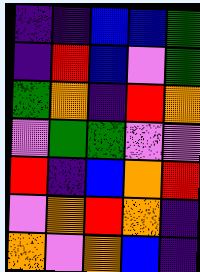[["indigo", "indigo", "blue", "blue", "green"], ["indigo", "red", "blue", "violet", "green"], ["green", "orange", "indigo", "red", "orange"], ["violet", "green", "green", "violet", "violet"], ["red", "indigo", "blue", "orange", "red"], ["violet", "orange", "red", "orange", "indigo"], ["orange", "violet", "orange", "blue", "indigo"]]